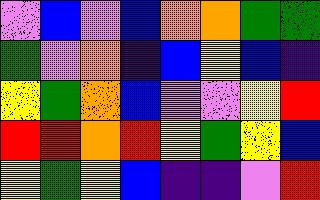[["violet", "blue", "violet", "blue", "orange", "orange", "green", "green"], ["green", "violet", "orange", "indigo", "blue", "yellow", "blue", "indigo"], ["yellow", "green", "orange", "blue", "violet", "violet", "yellow", "red"], ["red", "red", "orange", "red", "yellow", "green", "yellow", "blue"], ["yellow", "green", "yellow", "blue", "indigo", "indigo", "violet", "red"]]